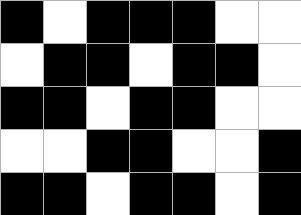[["black", "white", "black", "black", "black", "white", "white"], ["white", "black", "black", "white", "black", "black", "white"], ["black", "black", "white", "black", "black", "white", "white"], ["white", "white", "black", "black", "white", "white", "black"], ["black", "black", "white", "black", "black", "white", "black"]]